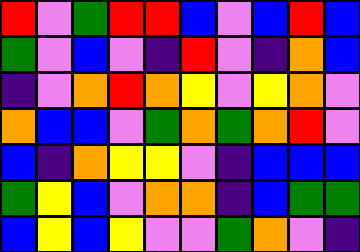[["red", "violet", "green", "red", "red", "blue", "violet", "blue", "red", "blue"], ["green", "violet", "blue", "violet", "indigo", "red", "violet", "indigo", "orange", "blue"], ["indigo", "violet", "orange", "red", "orange", "yellow", "violet", "yellow", "orange", "violet"], ["orange", "blue", "blue", "violet", "green", "orange", "green", "orange", "red", "violet"], ["blue", "indigo", "orange", "yellow", "yellow", "violet", "indigo", "blue", "blue", "blue"], ["green", "yellow", "blue", "violet", "orange", "orange", "indigo", "blue", "green", "green"], ["blue", "yellow", "blue", "yellow", "violet", "violet", "green", "orange", "violet", "indigo"]]